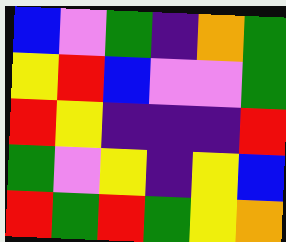[["blue", "violet", "green", "indigo", "orange", "green"], ["yellow", "red", "blue", "violet", "violet", "green"], ["red", "yellow", "indigo", "indigo", "indigo", "red"], ["green", "violet", "yellow", "indigo", "yellow", "blue"], ["red", "green", "red", "green", "yellow", "orange"]]